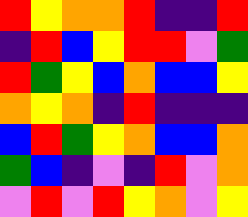[["red", "yellow", "orange", "orange", "red", "indigo", "indigo", "red"], ["indigo", "red", "blue", "yellow", "red", "red", "violet", "green"], ["red", "green", "yellow", "blue", "orange", "blue", "blue", "yellow"], ["orange", "yellow", "orange", "indigo", "red", "indigo", "indigo", "indigo"], ["blue", "red", "green", "yellow", "orange", "blue", "blue", "orange"], ["green", "blue", "indigo", "violet", "indigo", "red", "violet", "orange"], ["violet", "red", "violet", "red", "yellow", "orange", "violet", "yellow"]]